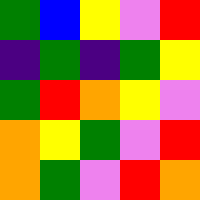[["green", "blue", "yellow", "violet", "red"], ["indigo", "green", "indigo", "green", "yellow"], ["green", "red", "orange", "yellow", "violet"], ["orange", "yellow", "green", "violet", "red"], ["orange", "green", "violet", "red", "orange"]]